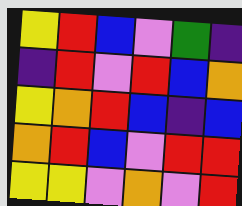[["yellow", "red", "blue", "violet", "green", "indigo"], ["indigo", "red", "violet", "red", "blue", "orange"], ["yellow", "orange", "red", "blue", "indigo", "blue"], ["orange", "red", "blue", "violet", "red", "red"], ["yellow", "yellow", "violet", "orange", "violet", "red"]]